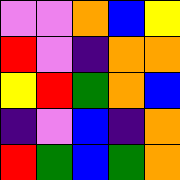[["violet", "violet", "orange", "blue", "yellow"], ["red", "violet", "indigo", "orange", "orange"], ["yellow", "red", "green", "orange", "blue"], ["indigo", "violet", "blue", "indigo", "orange"], ["red", "green", "blue", "green", "orange"]]